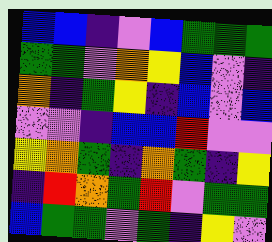[["blue", "blue", "indigo", "violet", "blue", "green", "green", "green"], ["green", "green", "violet", "orange", "yellow", "blue", "violet", "indigo"], ["orange", "indigo", "green", "yellow", "indigo", "blue", "violet", "blue"], ["violet", "violet", "indigo", "blue", "blue", "red", "violet", "violet"], ["yellow", "orange", "green", "indigo", "orange", "green", "indigo", "yellow"], ["indigo", "red", "orange", "green", "red", "violet", "green", "green"], ["blue", "green", "green", "violet", "green", "indigo", "yellow", "violet"]]